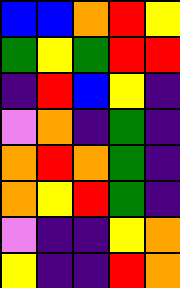[["blue", "blue", "orange", "red", "yellow"], ["green", "yellow", "green", "red", "red"], ["indigo", "red", "blue", "yellow", "indigo"], ["violet", "orange", "indigo", "green", "indigo"], ["orange", "red", "orange", "green", "indigo"], ["orange", "yellow", "red", "green", "indigo"], ["violet", "indigo", "indigo", "yellow", "orange"], ["yellow", "indigo", "indigo", "red", "orange"]]